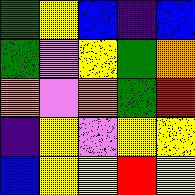[["green", "yellow", "blue", "indigo", "blue"], ["green", "violet", "yellow", "green", "orange"], ["orange", "violet", "orange", "green", "red"], ["indigo", "yellow", "violet", "yellow", "yellow"], ["blue", "yellow", "yellow", "red", "yellow"]]